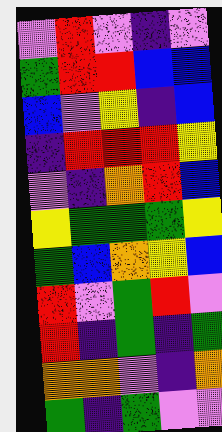[["violet", "red", "violet", "indigo", "violet"], ["green", "red", "red", "blue", "blue"], ["blue", "violet", "yellow", "indigo", "blue"], ["indigo", "red", "red", "red", "yellow"], ["violet", "indigo", "orange", "red", "blue"], ["yellow", "green", "green", "green", "yellow"], ["green", "blue", "orange", "yellow", "blue"], ["red", "violet", "green", "red", "violet"], ["red", "indigo", "green", "indigo", "green"], ["orange", "orange", "violet", "indigo", "orange"], ["green", "indigo", "green", "violet", "violet"]]